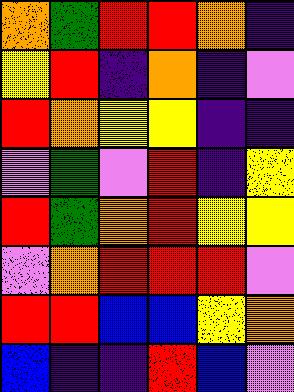[["orange", "green", "red", "red", "orange", "indigo"], ["yellow", "red", "indigo", "orange", "indigo", "violet"], ["red", "orange", "yellow", "yellow", "indigo", "indigo"], ["violet", "green", "violet", "red", "indigo", "yellow"], ["red", "green", "orange", "red", "yellow", "yellow"], ["violet", "orange", "red", "red", "red", "violet"], ["red", "red", "blue", "blue", "yellow", "orange"], ["blue", "indigo", "indigo", "red", "blue", "violet"]]